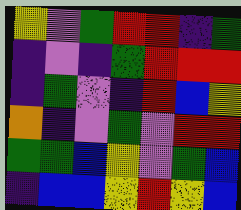[["yellow", "violet", "green", "red", "red", "indigo", "green"], ["indigo", "violet", "indigo", "green", "red", "red", "red"], ["indigo", "green", "violet", "indigo", "red", "blue", "yellow"], ["orange", "indigo", "violet", "green", "violet", "red", "red"], ["green", "green", "blue", "yellow", "violet", "green", "blue"], ["indigo", "blue", "blue", "yellow", "red", "yellow", "blue"]]